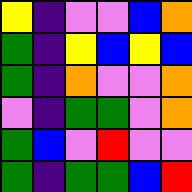[["yellow", "indigo", "violet", "violet", "blue", "orange"], ["green", "indigo", "yellow", "blue", "yellow", "blue"], ["green", "indigo", "orange", "violet", "violet", "orange"], ["violet", "indigo", "green", "green", "violet", "orange"], ["green", "blue", "violet", "red", "violet", "violet"], ["green", "indigo", "green", "green", "blue", "red"]]